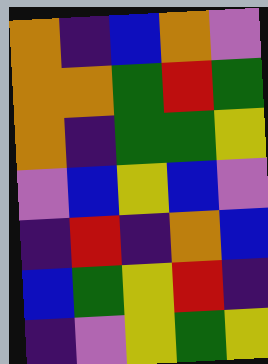[["orange", "indigo", "blue", "orange", "violet"], ["orange", "orange", "green", "red", "green"], ["orange", "indigo", "green", "green", "yellow"], ["violet", "blue", "yellow", "blue", "violet"], ["indigo", "red", "indigo", "orange", "blue"], ["blue", "green", "yellow", "red", "indigo"], ["indigo", "violet", "yellow", "green", "yellow"]]